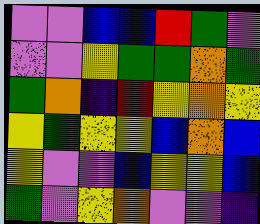[["violet", "violet", "blue", "blue", "red", "green", "violet"], ["violet", "violet", "yellow", "green", "green", "orange", "green"], ["green", "orange", "indigo", "red", "yellow", "orange", "yellow"], ["yellow", "green", "yellow", "yellow", "blue", "orange", "blue"], ["yellow", "violet", "violet", "blue", "yellow", "yellow", "blue"], ["green", "violet", "yellow", "orange", "violet", "violet", "indigo"]]